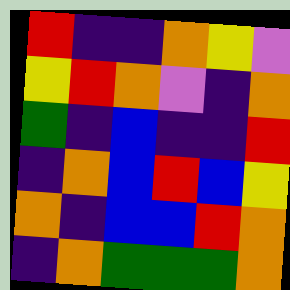[["red", "indigo", "indigo", "orange", "yellow", "violet"], ["yellow", "red", "orange", "violet", "indigo", "orange"], ["green", "indigo", "blue", "indigo", "indigo", "red"], ["indigo", "orange", "blue", "red", "blue", "yellow"], ["orange", "indigo", "blue", "blue", "red", "orange"], ["indigo", "orange", "green", "green", "green", "orange"]]